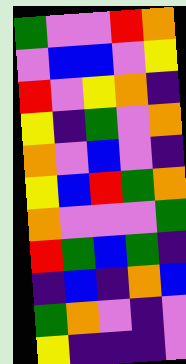[["green", "violet", "violet", "red", "orange"], ["violet", "blue", "blue", "violet", "yellow"], ["red", "violet", "yellow", "orange", "indigo"], ["yellow", "indigo", "green", "violet", "orange"], ["orange", "violet", "blue", "violet", "indigo"], ["yellow", "blue", "red", "green", "orange"], ["orange", "violet", "violet", "violet", "green"], ["red", "green", "blue", "green", "indigo"], ["indigo", "blue", "indigo", "orange", "blue"], ["green", "orange", "violet", "indigo", "violet"], ["yellow", "indigo", "indigo", "indigo", "violet"]]